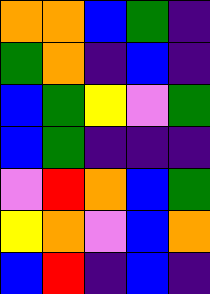[["orange", "orange", "blue", "green", "indigo"], ["green", "orange", "indigo", "blue", "indigo"], ["blue", "green", "yellow", "violet", "green"], ["blue", "green", "indigo", "indigo", "indigo"], ["violet", "red", "orange", "blue", "green"], ["yellow", "orange", "violet", "blue", "orange"], ["blue", "red", "indigo", "blue", "indigo"]]